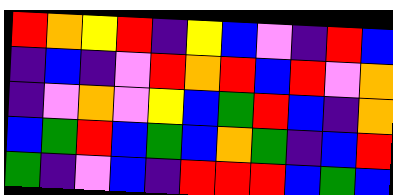[["red", "orange", "yellow", "red", "indigo", "yellow", "blue", "violet", "indigo", "red", "blue"], ["indigo", "blue", "indigo", "violet", "red", "orange", "red", "blue", "red", "violet", "orange"], ["indigo", "violet", "orange", "violet", "yellow", "blue", "green", "red", "blue", "indigo", "orange"], ["blue", "green", "red", "blue", "green", "blue", "orange", "green", "indigo", "blue", "red"], ["green", "indigo", "violet", "blue", "indigo", "red", "red", "red", "blue", "green", "blue"]]